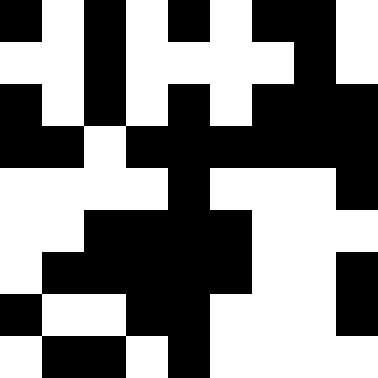[["black", "white", "black", "white", "black", "white", "black", "black", "white"], ["white", "white", "black", "white", "white", "white", "white", "black", "white"], ["black", "white", "black", "white", "black", "white", "black", "black", "black"], ["black", "black", "white", "black", "black", "black", "black", "black", "black"], ["white", "white", "white", "white", "black", "white", "white", "white", "black"], ["white", "white", "black", "black", "black", "black", "white", "white", "white"], ["white", "black", "black", "black", "black", "black", "white", "white", "black"], ["black", "white", "white", "black", "black", "white", "white", "white", "black"], ["white", "black", "black", "white", "black", "white", "white", "white", "white"]]